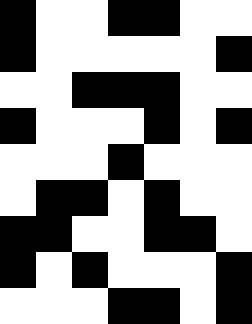[["black", "white", "white", "black", "black", "white", "white"], ["black", "white", "white", "white", "white", "white", "black"], ["white", "white", "black", "black", "black", "white", "white"], ["black", "white", "white", "white", "black", "white", "black"], ["white", "white", "white", "black", "white", "white", "white"], ["white", "black", "black", "white", "black", "white", "white"], ["black", "black", "white", "white", "black", "black", "white"], ["black", "white", "black", "white", "white", "white", "black"], ["white", "white", "white", "black", "black", "white", "black"]]